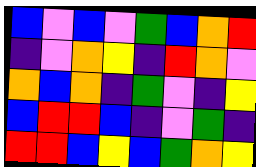[["blue", "violet", "blue", "violet", "green", "blue", "orange", "red"], ["indigo", "violet", "orange", "yellow", "indigo", "red", "orange", "violet"], ["orange", "blue", "orange", "indigo", "green", "violet", "indigo", "yellow"], ["blue", "red", "red", "blue", "indigo", "violet", "green", "indigo"], ["red", "red", "blue", "yellow", "blue", "green", "orange", "yellow"]]